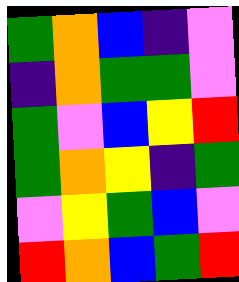[["green", "orange", "blue", "indigo", "violet"], ["indigo", "orange", "green", "green", "violet"], ["green", "violet", "blue", "yellow", "red"], ["green", "orange", "yellow", "indigo", "green"], ["violet", "yellow", "green", "blue", "violet"], ["red", "orange", "blue", "green", "red"]]